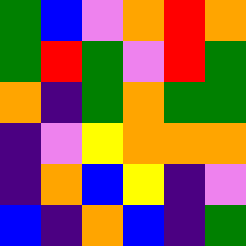[["green", "blue", "violet", "orange", "red", "orange"], ["green", "red", "green", "violet", "red", "green"], ["orange", "indigo", "green", "orange", "green", "green"], ["indigo", "violet", "yellow", "orange", "orange", "orange"], ["indigo", "orange", "blue", "yellow", "indigo", "violet"], ["blue", "indigo", "orange", "blue", "indigo", "green"]]